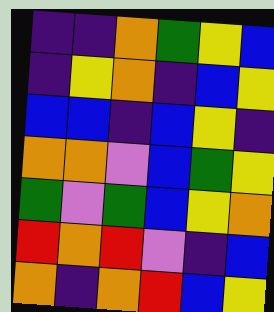[["indigo", "indigo", "orange", "green", "yellow", "blue"], ["indigo", "yellow", "orange", "indigo", "blue", "yellow"], ["blue", "blue", "indigo", "blue", "yellow", "indigo"], ["orange", "orange", "violet", "blue", "green", "yellow"], ["green", "violet", "green", "blue", "yellow", "orange"], ["red", "orange", "red", "violet", "indigo", "blue"], ["orange", "indigo", "orange", "red", "blue", "yellow"]]